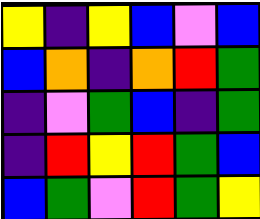[["yellow", "indigo", "yellow", "blue", "violet", "blue"], ["blue", "orange", "indigo", "orange", "red", "green"], ["indigo", "violet", "green", "blue", "indigo", "green"], ["indigo", "red", "yellow", "red", "green", "blue"], ["blue", "green", "violet", "red", "green", "yellow"]]